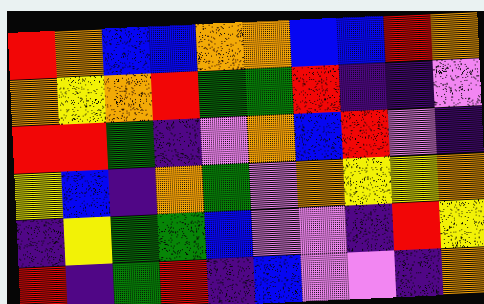[["red", "orange", "blue", "blue", "orange", "orange", "blue", "blue", "red", "orange"], ["orange", "yellow", "orange", "red", "green", "green", "red", "indigo", "indigo", "violet"], ["red", "red", "green", "indigo", "violet", "orange", "blue", "red", "violet", "indigo"], ["yellow", "blue", "indigo", "orange", "green", "violet", "orange", "yellow", "yellow", "orange"], ["indigo", "yellow", "green", "green", "blue", "violet", "violet", "indigo", "red", "yellow"], ["red", "indigo", "green", "red", "indigo", "blue", "violet", "violet", "indigo", "orange"]]